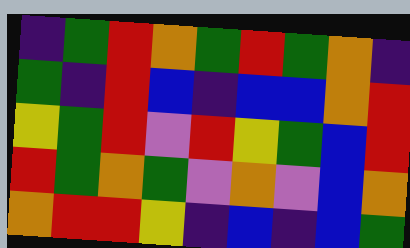[["indigo", "green", "red", "orange", "green", "red", "green", "orange", "indigo"], ["green", "indigo", "red", "blue", "indigo", "blue", "blue", "orange", "red"], ["yellow", "green", "red", "violet", "red", "yellow", "green", "blue", "red"], ["red", "green", "orange", "green", "violet", "orange", "violet", "blue", "orange"], ["orange", "red", "red", "yellow", "indigo", "blue", "indigo", "blue", "green"]]